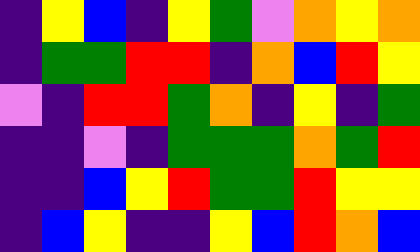[["indigo", "yellow", "blue", "indigo", "yellow", "green", "violet", "orange", "yellow", "orange"], ["indigo", "green", "green", "red", "red", "indigo", "orange", "blue", "red", "yellow"], ["violet", "indigo", "red", "red", "green", "orange", "indigo", "yellow", "indigo", "green"], ["indigo", "indigo", "violet", "indigo", "green", "green", "green", "orange", "green", "red"], ["indigo", "indigo", "blue", "yellow", "red", "green", "green", "red", "yellow", "yellow"], ["indigo", "blue", "yellow", "indigo", "indigo", "yellow", "blue", "red", "orange", "blue"]]